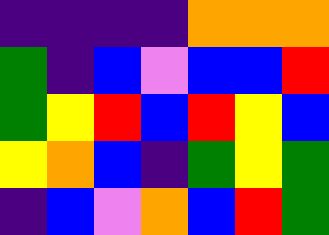[["indigo", "indigo", "indigo", "indigo", "orange", "orange", "orange"], ["green", "indigo", "blue", "violet", "blue", "blue", "red"], ["green", "yellow", "red", "blue", "red", "yellow", "blue"], ["yellow", "orange", "blue", "indigo", "green", "yellow", "green"], ["indigo", "blue", "violet", "orange", "blue", "red", "green"]]